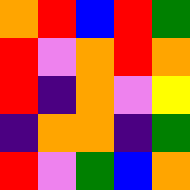[["orange", "red", "blue", "red", "green"], ["red", "violet", "orange", "red", "orange"], ["red", "indigo", "orange", "violet", "yellow"], ["indigo", "orange", "orange", "indigo", "green"], ["red", "violet", "green", "blue", "orange"]]